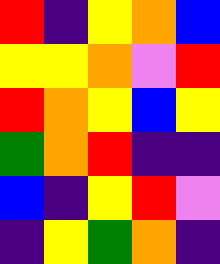[["red", "indigo", "yellow", "orange", "blue"], ["yellow", "yellow", "orange", "violet", "red"], ["red", "orange", "yellow", "blue", "yellow"], ["green", "orange", "red", "indigo", "indigo"], ["blue", "indigo", "yellow", "red", "violet"], ["indigo", "yellow", "green", "orange", "indigo"]]